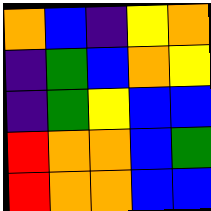[["orange", "blue", "indigo", "yellow", "orange"], ["indigo", "green", "blue", "orange", "yellow"], ["indigo", "green", "yellow", "blue", "blue"], ["red", "orange", "orange", "blue", "green"], ["red", "orange", "orange", "blue", "blue"]]